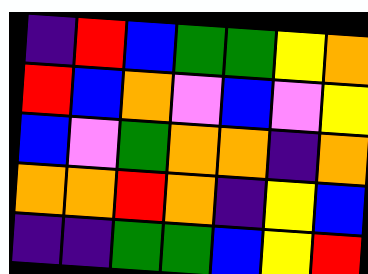[["indigo", "red", "blue", "green", "green", "yellow", "orange"], ["red", "blue", "orange", "violet", "blue", "violet", "yellow"], ["blue", "violet", "green", "orange", "orange", "indigo", "orange"], ["orange", "orange", "red", "orange", "indigo", "yellow", "blue"], ["indigo", "indigo", "green", "green", "blue", "yellow", "red"]]